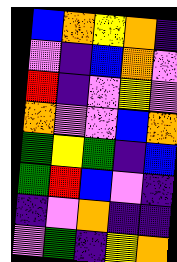[["blue", "orange", "yellow", "orange", "indigo"], ["violet", "indigo", "blue", "orange", "violet"], ["red", "indigo", "violet", "yellow", "violet"], ["orange", "violet", "violet", "blue", "orange"], ["green", "yellow", "green", "indigo", "blue"], ["green", "red", "blue", "violet", "indigo"], ["indigo", "violet", "orange", "indigo", "indigo"], ["violet", "green", "indigo", "yellow", "orange"]]